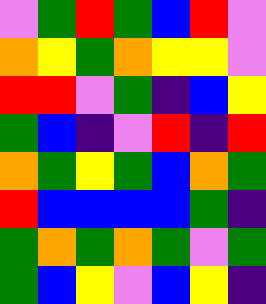[["violet", "green", "red", "green", "blue", "red", "violet"], ["orange", "yellow", "green", "orange", "yellow", "yellow", "violet"], ["red", "red", "violet", "green", "indigo", "blue", "yellow"], ["green", "blue", "indigo", "violet", "red", "indigo", "red"], ["orange", "green", "yellow", "green", "blue", "orange", "green"], ["red", "blue", "blue", "blue", "blue", "green", "indigo"], ["green", "orange", "green", "orange", "green", "violet", "green"], ["green", "blue", "yellow", "violet", "blue", "yellow", "indigo"]]